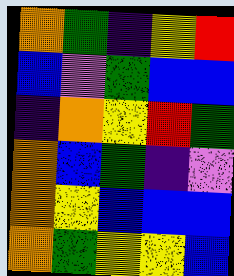[["orange", "green", "indigo", "yellow", "red"], ["blue", "violet", "green", "blue", "blue"], ["indigo", "orange", "yellow", "red", "green"], ["orange", "blue", "green", "indigo", "violet"], ["orange", "yellow", "blue", "blue", "blue"], ["orange", "green", "yellow", "yellow", "blue"]]